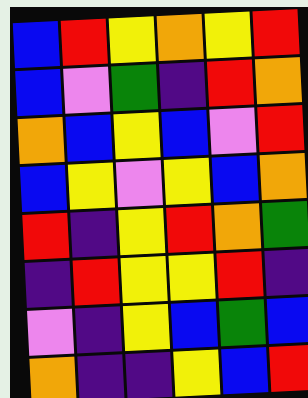[["blue", "red", "yellow", "orange", "yellow", "red"], ["blue", "violet", "green", "indigo", "red", "orange"], ["orange", "blue", "yellow", "blue", "violet", "red"], ["blue", "yellow", "violet", "yellow", "blue", "orange"], ["red", "indigo", "yellow", "red", "orange", "green"], ["indigo", "red", "yellow", "yellow", "red", "indigo"], ["violet", "indigo", "yellow", "blue", "green", "blue"], ["orange", "indigo", "indigo", "yellow", "blue", "red"]]